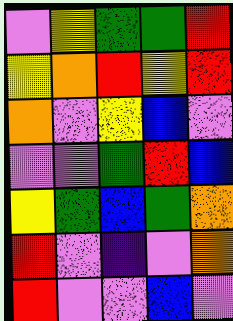[["violet", "yellow", "green", "green", "red"], ["yellow", "orange", "red", "yellow", "red"], ["orange", "violet", "yellow", "blue", "violet"], ["violet", "violet", "green", "red", "blue"], ["yellow", "green", "blue", "green", "orange"], ["red", "violet", "indigo", "violet", "orange"], ["red", "violet", "violet", "blue", "violet"]]